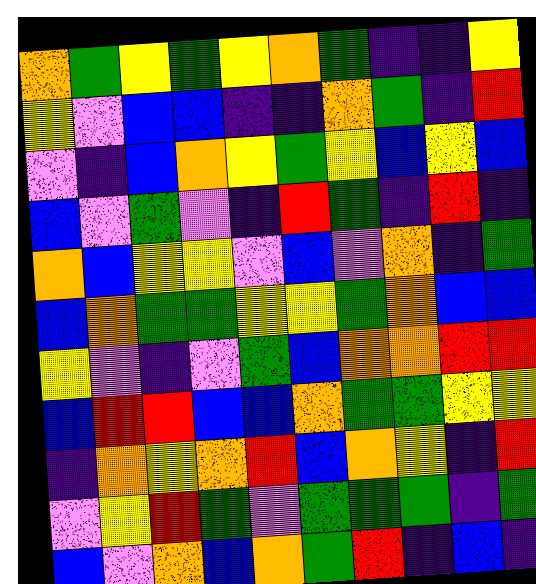[["orange", "green", "yellow", "green", "yellow", "orange", "green", "indigo", "indigo", "yellow"], ["yellow", "violet", "blue", "blue", "indigo", "indigo", "orange", "green", "indigo", "red"], ["violet", "indigo", "blue", "orange", "yellow", "green", "yellow", "blue", "yellow", "blue"], ["blue", "violet", "green", "violet", "indigo", "red", "green", "indigo", "red", "indigo"], ["orange", "blue", "yellow", "yellow", "violet", "blue", "violet", "orange", "indigo", "green"], ["blue", "orange", "green", "green", "yellow", "yellow", "green", "orange", "blue", "blue"], ["yellow", "violet", "indigo", "violet", "green", "blue", "orange", "orange", "red", "red"], ["blue", "red", "red", "blue", "blue", "orange", "green", "green", "yellow", "yellow"], ["indigo", "orange", "yellow", "orange", "red", "blue", "orange", "yellow", "indigo", "red"], ["violet", "yellow", "red", "green", "violet", "green", "green", "green", "indigo", "green"], ["blue", "violet", "orange", "blue", "orange", "green", "red", "indigo", "blue", "indigo"]]